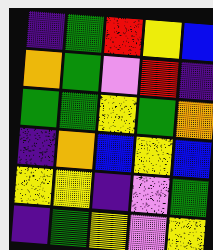[["indigo", "green", "red", "yellow", "blue"], ["orange", "green", "violet", "red", "indigo"], ["green", "green", "yellow", "green", "orange"], ["indigo", "orange", "blue", "yellow", "blue"], ["yellow", "yellow", "indigo", "violet", "green"], ["indigo", "green", "yellow", "violet", "yellow"]]